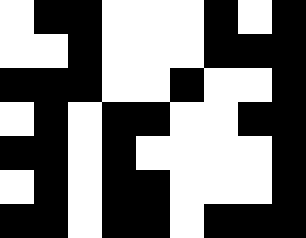[["white", "black", "black", "white", "white", "white", "black", "white", "black"], ["white", "white", "black", "white", "white", "white", "black", "black", "black"], ["black", "black", "black", "white", "white", "black", "white", "white", "black"], ["white", "black", "white", "black", "black", "white", "white", "black", "black"], ["black", "black", "white", "black", "white", "white", "white", "white", "black"], ["white", "black", "white", "black", "black", "white", "white", "white", "black"], ["black", "black", "white", "black", "black", "white", "black", "black", "black"]]